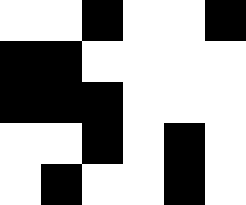[["white", "white", "black", "white", "white", "black"], ["black", "black", "white", "white", "white", "white"], ["black", "black", "black", "white", "white", "white"], ["white", "white", "black", "white", "black", "white"], ["white", "black", "white", "white", "black", "white"]]